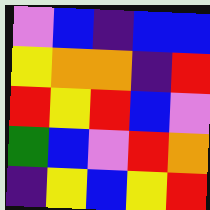[["violet", "blue", "indigo", "blue", "blue"], ["yellow", "orange", "orange", "indigo", "red"], ["red", "yellow", "red", "blue", "violet"], ["green", "blue", "violet", "red", "orange"], ["indigo", "yellow", "blue", "yellow", "red"]]